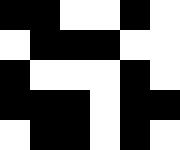[["black", "black", "white", "white", "black", "white"], ["white", "black", "black", "black", "white", "white"], ["black", "white", "white", "white", "black", "white"], ["black", "black", "black", "white", "black", "black"], ["white", "black", "black", "white", "black", "white"]]